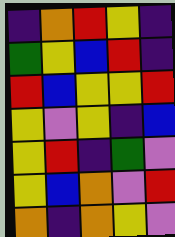[["indigo", "orange", "red", "yellow", "indigo"], ["green", "yellow", "blue", "red", "indigo"], ["red", "blue", "yellow", "yellow", "red"], ["yellow", "violet", "yellow", "indigo", "blue"], ["yellow", "red", "indigo", "green", "violet"], ["yellow", "blue", "orange", "violet", "red"], ["orange", "indigo", "orange", "yellow", "violet"]]